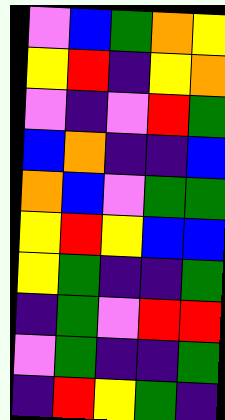[["violet", "blue", "green", "orange", "yellow"], ["yellow", "red", "indigo", "yellow", "orange"], ["violet", "indigo", "violet", "red", "green"], ["blue", "orange", "indigo", "indigo", "blue"], ["orange", "blue", "violet", "green", "green"], ["yellow", "red", "yellow", "blue", "blue"], ["yellow", "green", "indigo", "indigo", "green"], ["indigo", "green", "violet", "red", "red"], ["violet", "green", "indigo", "indigo", "green"], ["indigo", "red", "yellow", "green", "indigo"]]